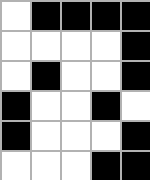[["white", "black", "black", "black", "black"], ["white", "white", "white", "white", "black"], ["white", "black", "white", "white", "black"], ["black", "white", "white", "black", "white"], ["black", "white", "white", "white", "black"], ["white", "white", "white", "black", "black"]]